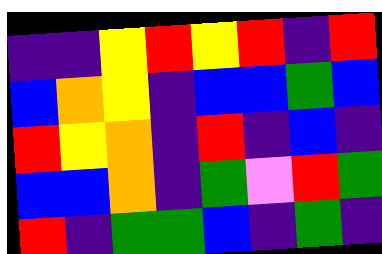[["indigo", "indigo", "yellow", "red", "yellow", "red", "indigo", "red"], ["blue", "orange", "yellow", "indigo", "blue", "blue", "green", "blue"], ["red", "yellow", "orange", "indigo", "red", "indigo", "blue", "indigo"], ["blue", "blue", "orange", "indigo", "green", "violet", "red", "green"], ["red", "indigo", "green", "green", "blue", "indigo", "green", "indigo"]]